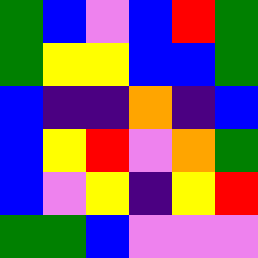[["green", "blue", "violet", "blue", "red", "green"], ["green", "yellow", "yellow", "blue", "blue", "green"], ["blue", "indigo", "indigo", "orange", "indigo", "blue"], ["blue", "yellow", "red", "violet", "orange", "green"], ["blue", "violet", "yellow", "indigo", "yellow", "red"], ["green", "green", "blue", "violet", "violet", "violet"]]